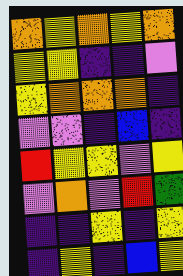[["orange", "yellow", "orange", "yellow", "orange"], ["yellow", "yellow", "indigo", "indigo", "violet"], ["yellow", "orange", "orange", "orange", "indigo"], ["violet", "violet", "indigo", "blue", "indigo"], ["red", "yellow", "yellow", "violet", "yellow"], ["violet", "orange", "violet", "red", "green"], ["indigo", "indigo", "yellow", "indigo", "yellow"], ["indigo", "yellow", "indigo", "blue", "yellow"]]